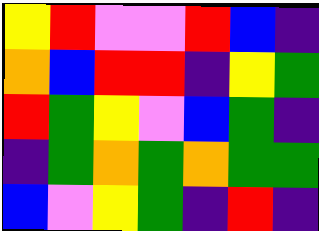[["yellow", "red", "violet", "violet", "red", "blue", "indigo"], ["orange", "blue", "red", "red", "indigo", "yellow", "green"], ["red", "green", "yellow", "violet", "blue", "green", "indigo"], ["indigo", "green", "orange", "green", "orange", "green", "green"], ["blue", "violet", "yellow", "green", "indigo", "red", "indigo"]]